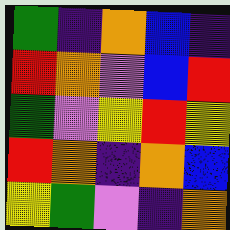[["green", "indigo", "orange", "blue", "indigo"], ["red", "orange", "violet", "blue", "red"], ["green", "violet", "yellow", "red", "yellow"], ["red", "orange", "indigo", "orange", "blue"], ["yellow", "green", "violet", "indigo", "orange"]]